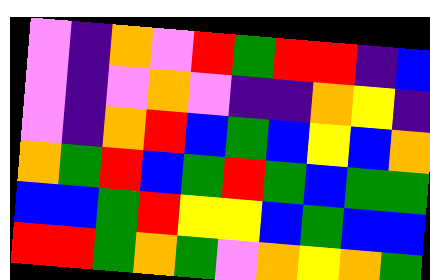[["violet", "indigo", "orange", "violet", "red", "green", "red", "red", "indigo", "blue"], ["violet", "indigo", "violet", "orange", "violet", "indigo", "indigo", "orange", "yellow", "indigo"], ["violet", "indigo", "orange", "red", "blue", "green", "blue", "yellow", "blue", "orange"], ["orange", "green", "red", "blue", "green", "red", "green", "blue", "green", "green"], ["blue", "blue", "green", "red", "yellow", "yellow", "blue", "green", "blue", "blue"], ["red", "red", "green", "orange", "green", "violet", "orange", "yellow", "orange", "green"]]